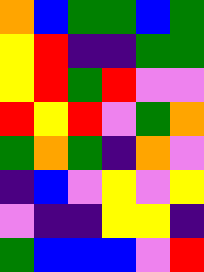[["orange", "blue", "green", "green", "blue", "green"], ["yellow", "red", "indigo", "indigo", "green", "green"], ["yellow", "red", "green", "red", "violet", "violet"], ["red", "yellow", "red", "violet", "green", "orange"], ["green", "orange", "green", "indigo", "orange", "violet"], ["indigo", "blue", "violet", "yellow", "violet", "yellow"], ["violet", "indigo", "indigo", "yellow", "yellow", "indigo"], ["green", "blue", "blue", "blue", "violet", "red"]]